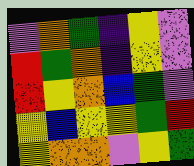[["violet", "orange", "green", "indigo", "yellow", "violet"], ["red", "green", "orange", "indigo", "yellow", "violet"], ["red", "yellow", "orange", "blue", "green", "violet"], ["yellow", "blue", "yellow", "yellow", "green", "red"], ["yellow", "orange", "orange", "violet", "yellow", "green"]]